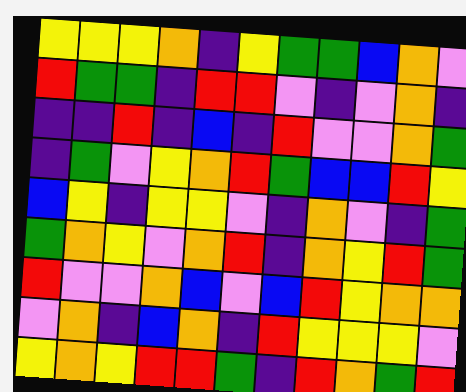[["yellow", "yellow", "yellow", "orange", "indigo", "yellow", "green", "green", "blue", "orange", "violet"], ["red", "green", "green", "indigo", "red", "red", "violet", "indigo", "violet", "orange", "indigo"], ["indigo", "indigo", "red", "indigo", "blue", "indigo", "red", "violet", "violet", "orange", "green"], ["indigo", "green", "violet", "yellow", "orange", "red", "green", "blue", "blue", "red", "yellow"], ["blue", "yellow", "indigo", "yellow", "yellow", "violet", "indigo", "orange", "violet", "indigo", "green"], ["green", "orange", "yellow", "violet", "orange", "red", "indigo", "orange", "yellow", "red", "green"], ["red", "violet", "violet", "orange", "blue", "violet", "blue", "red", "yellow", "orange", "orange"], ["violet", "orange", "indigo", "blue", "orange", "indigo", "red", "yellow", "yellow", "yellow", "violet"], ["yellow", "orange", "yellow", "red", "red", "green", "indigo", "red", "orange", "green", "red"]]